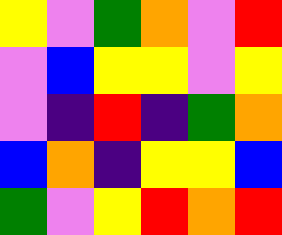[["yellow", "violet", "green", "orange", "violet", "red"], ["violet", "blue", "yellow", "yellow", "violet", "yellow"], ["violet", "indigo", "red", "indigo", "green", "orange"], ["blue", "orange", "indigo", "yellow", "yellow", "blue"], ["green", "violet", "yellow", "red", "orange", "red"]]